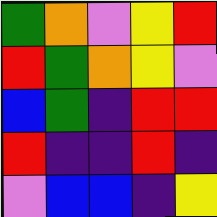[["green", "orange", "violet", "yellow", "red"], ["red", "green", "orange", "yellow", "violet"], ["blue", "green", "indigo", "red", "red"], ["red", "indigo", "indigo", "red", "indigo"], ["violet", "blue", "blue", "indigo", "yellow"]]